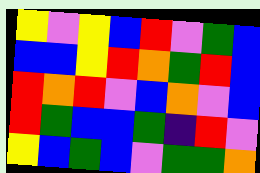[["yellow", "violet", "yellow", "blue", "red", "violet", "green", "blue"], ["blue", "blue", "yellow", "red", "orange", "green", "red", "blue"], ["red", "orange", "red", "violet", "blue", "orange", "violet", "blue"], ["red", "green", "blue", "blue", "green", "indigo", "red", "violet"], ["yellow", "blue", "green", "blue", "violet", "green", "green", "orange"]]